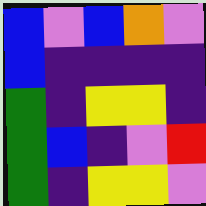[["blue", "violet", "blue", "orange", "violet"], ["blue", "indigo", "indigo", "indigo", "indigo"], ["green", "indigo", "yellow", "yellow", "indigo"], ["green", "blue", "indigo", "violet", "red"], ["green", "indigo", "yellow", "yellow", "violet"]]